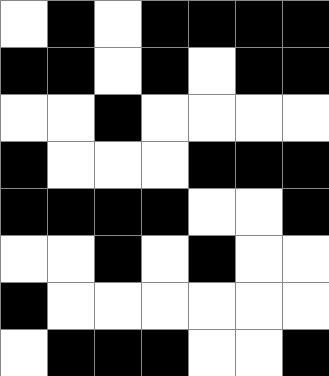[["white", "black", "white", "black", "black", "black", "black"], ["black", "black", "white", "black", "white", "black", "black"], ["white", "white", "black", "white", "white", "white", "white"], ["black", "white", "white", "white", "black", "black", "black"], ["black", "black", "black", "black", "white", "white", "black"], ["white", "white", "black", "white", "black", "white", "white"], ["black", "white", "white", "white", "white", "white", "white"], ["white", "black", "black", "black", "white", "white", "black"]]